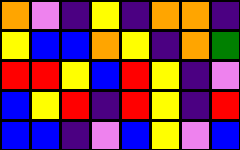[["orange", "violet", "indigo", "yellow", "indigo", "orange", "orange", "indigo"], ["yellow", "blue", "blue", "orange", "yellow", "indigo", "orange", "green"], ["red", "red", "yellow", "blue", "red", "yellow", "indigo", "violet"], ["blue", "yellow", "red", "indigo", "red", "yellow", "indigo", "red"], ["blue", "blue", "indigo", "violet", "blue", "yellow", "violet", "blue"]]